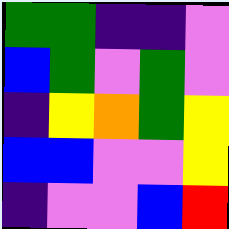[["green", "green", "indigo", "indigo", "violet"], ["blue", "green", "violet", "green", "violet"], ["indigo", "yellow", "orange", "green", "yellow"], ["blue", "blue", "violet", "violet", "yellow"], ["indigo", "violet", "violet", "blue", "red"]]